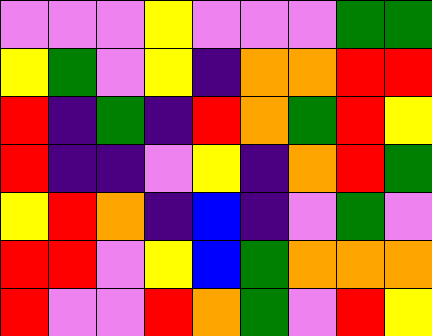[["violet", "violet", "violet", "yellow", "violet", "violet", "violet", "green", "green"], ["yellow", "green", "violet", "yellow", "indigo", "orange", "orange", "red", "red"], ["red", "indigo", "green", "indigo", "red", "orange", "green", "red", "yellow"], ["red", "indigo", "indigo", "violet", "yellow", "indigo", "orange", "red", "green"], ["yellow", "red", "orange", "indigo", "blue", "indigo", "violet", "green", "violet"], ["red", "red", "violet", "yellow", "blue", "green", "orange", "orange", "orange"], ["red", "violet", "violet", "red", "orange", "green", "violet", "red", "yellow"]]